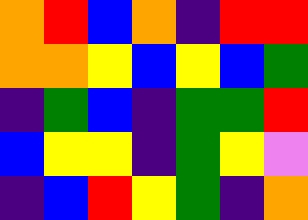[["orange", "red", "blue", "orange", "indigo", "red", "red"], ["orange", "orange", "yellow", "blue", "yellow", "blue", "green"], ["indigo", "green", "blue", "indigo", "green", "green", "red"], ["blue", "yellow", "yellow", "indigo", "green", "yellow", "violet"], ["indigo", "blue", "red", "yellow", "green", "indigo", "orange"]]